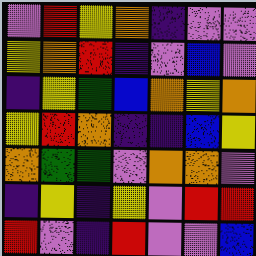[["violet", "red", "yellow", "orange", "indigo", "violet", "violet"], ["yellow", "orange", "red", "indigo", "violet", "blue", "violet"], ["indigo", "yellow", "green", "blue", "orange", "yellow", "orange"], ["yellow", "red", "orange", "indigo", "indigo", "blue", "yellow"], ["orange", "green", "green", "violet", "orange", "orange", "violet"], ["indigo", "yellow", "indigo", "yellow", "violet", "red", "red"], ["red", "violet", "indigo", "red", "violet", "violet", "blue"]]